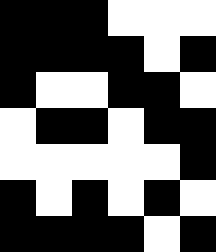[["black", "black", "black", "white", "white", "white"], ["black", "black", "black", "black", "white", "black"], ["black", "white", "white", "black", "black", "white"], ["white", "black", "black", "white", "black", "black"], ["white", "white", "white", "white", "white", "black"], ["black", "white", "black", "white", "black", "white"], ["black", "black", "black", "black", "white", "black"]]